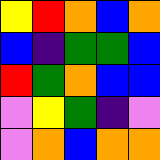[["yellow", "red", "orange", "blue", "orange"], ["blue", "indigo", "green", "green", "blue"], ["red", "green", "orange", "blue", "blue"], ["violet", "yellow", "green", "indigo", "violet"], ["violet", "orange", "blue", "orange", "orange"]]